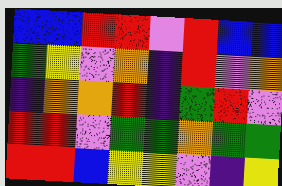[["blue", "blue", "red", "red", "violet", "red", "blue", "blue"], ["green", "yellow", "violet", "orange", "indigo", "red", "violet", "orange"], ["indigo", "orange", "orange", "red", "indigo", "green", "red", "violet"], ["red", "red", "violet", "green", "green", "orange", "green", "green"], ["red", "red", "blue", "yellow", "yellow", "violet", "indigo", "yellow"]]